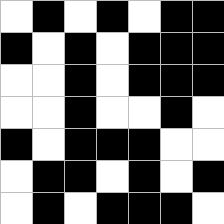[["white", "black", "white", "black", "white", "black", "black"], ["black", "white", "black", "white", "black", "black", "black"], ["white", "white", "black", "white", "black", "black", "black"], ["white", "white", "black", "white", "white", "black", "white"], ["black", "white", "black", "black", "black", "white", "white"], ["white", "black", "black", "white", "black", "white", "black"], ["white", "black", "white", "black", "black", "black", "white"]]